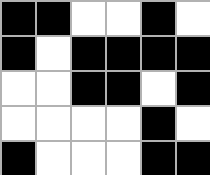[["black", "black", "white", "white", "black", "white"], ["black", "white", "black", "black", "black", "black"], ["white", "white", "black", "black", "white", "black"], ["white", "white", "white", "white", "black", "white"], ["black", "white", "white", "white", "black", "black"]]